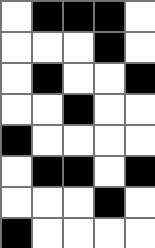[["white", "black", "black", "black", "white"], ["white", "white", "white", "black", "white"], ["white", "black", "white", "white", "black"], ["white", "white", "black", "white", "white"], ["black", "white", "white", "white", "white"], ["white", "black", "black", "white", "black"], ["white", "white", "white", "black", "white"], ["black", "white", "white", "white", "white"]]